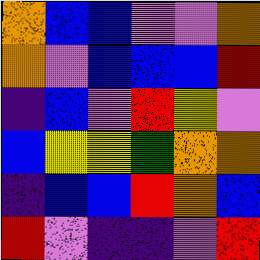[["orange", "blue", "blue", "violet", "violet", "orange"], ["orange", "violet", "blue", "blue", "blue", "red"], ["indigo", "blue", "violet", "red", "yellow", "violet"], ["blue", "yellow", "yellow", "green", "orange", "orange"], ["indigo", "blue", "blue", "red", "orange", "blue"], ["red", "violet", "indigo", "indigo", "violet", "red"]]